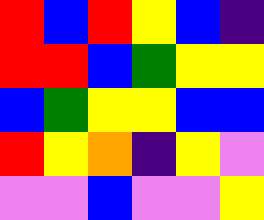[["red", "blue", "red", "yellow", "blue", "indigo"], ["red", "red", "blue", "green", "yellow", "yellow"], ["blue", "green", "yellow", "yellow", "blue", "blue"], ["red", "yellow", "orange", "indigo", "yellow", "violet"], ["violet", "violet", "blue", "violet", "violet", "yellow"]]